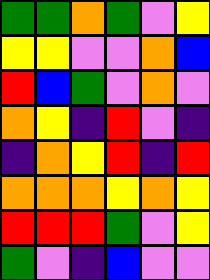[["green", "green", "orange", "green", "violet", "yellow"], ["yellow", "yellow", "violet", "violet", "orange", "blue"], ["red", "blue", "green", "violet", "orange", "violet"], ["orange", "yellow", "indigo", "red", "violet", "indigo"], ["indigo", "orange", "yellow", "red", "indigo", "red"], ["orange", "orange", "orange", "yellow", "orange", "yellow"], ["red", "red", "red", "green", "violet", "yellow"], ["green", "violet", "indigo", "blue", "violet", "violet"]]